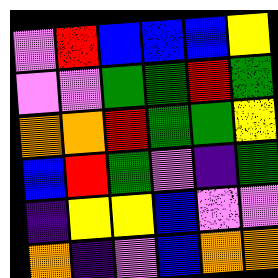[["violet", "red", "blue", "blue", "blue", "yellow"], ["violet", "violet", "green", "green", "red", "green"], ["orange", "orange", "red", "green", "green", "yellow"], ["blue", "red", "green", "violet", "indigo", "green"], ["indigo", "yellow", "yellow", "blue", "violet", "violet"], ["orange", "indigo", "violet", "blue", "orange", "orange"]]